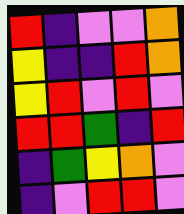[["red", "indigo", "violet", "violet", "orange"], ["yellow", "indigo", "indigo", "red", "orange"], ["yellow", "red", "violet", "red", "violet"], ["red", "red", "green", "indigo", "red"], ["indigo", "green", "yellow", "orange", "violet"], ["indigo", "violet", "red", "red", "violet"]]